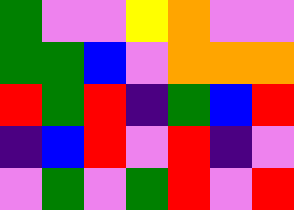[["green", "violet", "violet", "yellow", "orange", "violet", "violet"], ["green", "green", "blue", "violet", "orange", "orange", "orange"], ["red", "green", "red", "indigo", "green", "blue", "red"], ["indigo", "blue", "red", "violet", "red", "indigo", "violet"], ["violet", "green", "violet", "green", "red", "violet", "red"]]